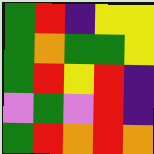[["green", "red", "indigo", "yellow", "yellow"], ["green", "orange", "green", "green", "yellow"], ["green", "red", "yellow", "red", "indigo"], ["violet", "green", "violet", "red", "indigo"], ["green", "red", "orange", "red", "orange"]]